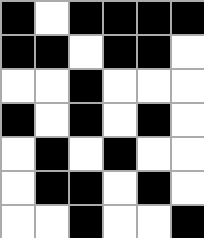[["black", "white", "black", "black", "black", "black"], ["black", "black", "white", "black", "black", "white"], ["white", "white", "black", "white", "white", "white"], ["black", "white", "black", "white", "black", "white"], ["white", "black", "white", "black", "white", "white"], ["white", "black", "black", "white", "black", "white"], ["white", "white", "black", "white", "white", "black"]]